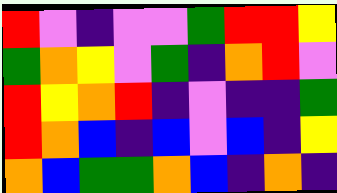[["red", "violet", "indigo", "violet", "violet", "green", "red", "red", "yellow"], ["green", "orange", "yellow", "violet", "green", "indigo", "orange", "red", "violet"], ["red", "yellow", "orange", "red", "indigo", "violet", "indigo", "indigo", "green"], ["red", "orange", "blue", "indigo", "blue", "violet", "blue", "indigo", "yellow"], ["orange", "blue", "green", "green", "orange", "blue", "indigo", "orange", "indigo"]]